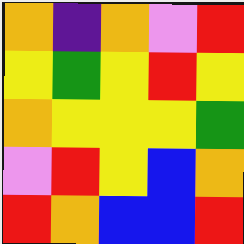[["orange", "indigo", "orange", "violet", "red"], ["yellow", "green", "yellow", "red", "yellow"], ["orange", "yellow", "yellow", "yellow", "green"], ["violet", "red", "yellow", "blue", "orange"], ["red", "orange", "blue", "blue", "red"]]